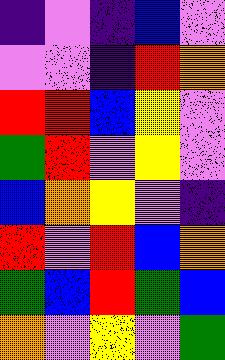[["indigo", "violet", "indigo", "blue", "violet"], ["violet", "violet", "indigo", "red", "orange"], ["red", "red", "blue", "yellow", "violet"], ["green", "red", "violet", "yellow", "violet"], ["blue", "orange", "yellow", "violet", "indigo"], ["red", "violet", "red", "blue", "orange"], ["green", "blue", "red", "green", "blue"], ["orange", "violet", "yellow", "violet", "green"]]